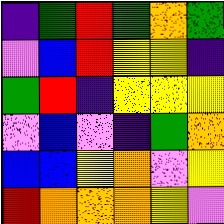[["indigo", "green", "red", "green", "orange", "green"], ["violet", "blue", "red", "yellow", "yellow", "indigo"], ["green", "red", "indigo", "yellow", "yellow", "yellow"], ["violet", "blue", "violet", "indigo", "green", "orange"], ["blue", "blue", "yellow", "orange", "violet", "yellow"], ["red", "orange", "orange", "orange", "yellow", "violet"]]